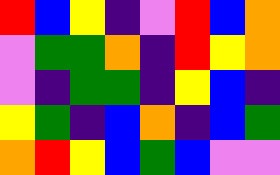[["red", "blue", "yellow", "indigo", "violet", "red", "blue", "orange"], ["violet", "green", "green", "orange", "indigo", "red", "yellow", "orange"], ["violet", "indigo", "green", "green", "indigo", "yellow", "blue", "indigo"], ["yellow", "green", "indigo", "blue", "orange", "indigo", "blue", "green"], ["orange", "red", "yellow", "blue", "green", "blue", "violet", "violet"]]